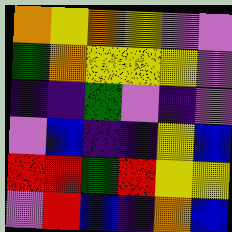[["orange", "yellow", "orange", "yellow", "violet", "violet"], ["green", "orange", "yellow", "yellow", "yellow", "violet"], ["indigo", "indigo", "green", "violet", "indigo", "violet"], ["violet", "blue", "indigo", "indigo", "yellow", "blue"], ["red", "red", "green", "red", "yellow", "yellow"], ["violet", "red", "blue", "indigo", "orange", "blue"]]